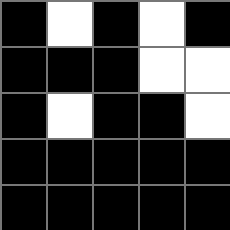[["black", "white", "black", "white", "black"], ["black", "black", "black", "white", "white"], ["black", "white", "black", "black", "white"], ["black", "black", "black", "black", "black"], ["black", "black", "black", "black", "black"]]